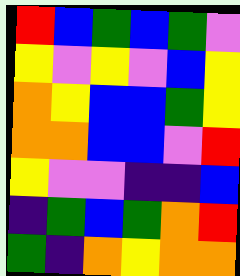[["red", "blue", "green", "blue", "green", "violet"], ["yellow", "violet", "yellow", "violet", "blue", "yellow"], ["orange", "yellow", "blue", "blue", "green", "yellow"], ["orange", "orange", "blue", "blue", "violet", "red"], ["yellow", "violet", "violet", "indigo", "indigo", "blue"], ["indigo", "green", "blue", "green", "orange", "red"], ["green", "indigo", "orange", "yellow", "orange", "orange"]]